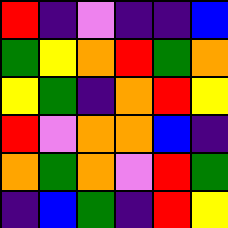[["red", "indigo", "violet", "indigo", "indigo", "blue"], ["green", "yellow", "orange", "red", "green", "orange"], ["yellow", "green", "indigo", "orange", "red", "yellow"], ["red", "violet", "orange", "orange", "blue", "indigo"], ["orange", "green", "orange", "violet", "red", "green"], ["indigo", "blue", "green", "indigo", "red", "yellow"]]